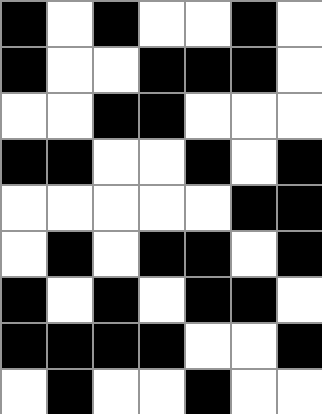[["black", "white", "black", "white", "white", "black", "white"], ["black", "white", "white", "black", "black", "black", "white"], ["white", "white", "black", "black", "white", "white", "white"], ["black", "black", "white", "white", "black", "white", "black"], ["white", "white", "white", "white", "white", "black", "black"], ["white", "black", "white", "black", "black", "white", "black"], ["black", "white", "black", "white", "black", "black", "white"], ["black", "black", "black", "black", "white", "white", "black"], ["white", "black", "white", "white", "black", "white", "white"]]